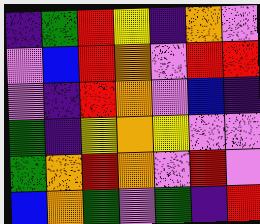[["indigo", "green", "red", "yellow", "indigo", "orange", "violet"], ["violet", "blue", "red", "orange", "violet", "red", "red"], ["violet", "indigo", "red", "orange", "violet", "blue", "indigo"], ["green", "indigo", "yellow", "orange", "yellow", "violet", "violet"], ["green", "orange", "red", "orange", "violet", "red", "violet"], ["blue", "orange", "green", "violet", "green", "indigo", "red"]]